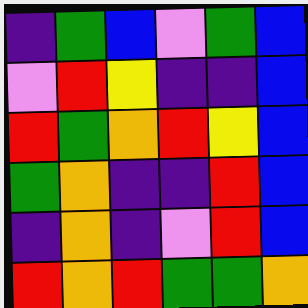[["indigo", "green", "blue", "violet", "green", "blue"], ["violet", "red", "yellow", "indigo", "indigo", "blue"], ["red", "green", "orange", "red", "yellow", "blue"], ["green", "orange", "indigo", "indigo", "red", "blue"], ["indigo", "orange", "indigo", "violet", "red", "blue"], ["red", "orange", "red", "green", "green", "orange"]]